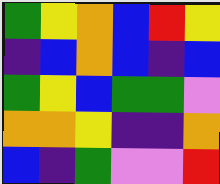[["green", "yellow", "orange", "blue", "red", "yellow"], ["indigo", "blue", "orange", "blue", "indigo", "blue"], ["green", "yellow", "blue", "green", "green", "violet"], ["orange", "orange", "yellow", "indigo", "indigo", "orange"], ["blue", "indigo", "green", "violet", "violet", "red"]]